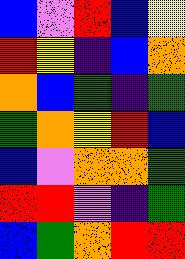[["blue", "violet", "red", "blue", "yellow"], ["red", "yellow", "indigo", "blue", "orange"], ["orange", "blue", "green", "indigo", "green"], ["green", "orange", "yellow", "red", "blue"], ["blue", "violet", "orange", "orange", "green"], ["red", "red", "violet", "indigo", "green"], ["blue", "green", "orange", "red", "red"]]